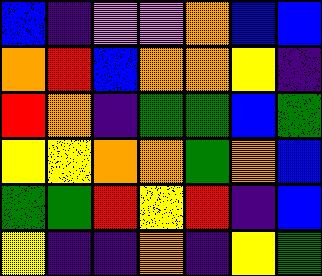[["blue", "indigo", "violet", "violet", "orange", "blue", "blue"], ["orange", "red", "blue", "orange", "orange", "yellow", "indigo"], ["red", "orange", "indigo", "green", "green", "blue", "green"], ["yellow", "yellow", "orange", "orange", "green", "orange", "blue"], ["green", "green", "red", "yellow", "red", "indigo", "blue"], ["yellow", "indigo", "indigo", "orange", "indigo", "yellow", "green"]]